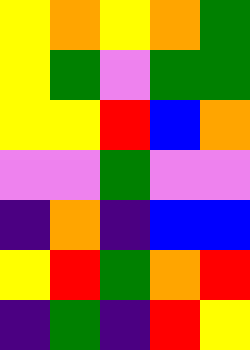[["yellow", "orange", "yellow", "orange", "green"], ["yellow", "green", "violet", "green", "green"], ["yellow", "yellow", "red", "blue", "orange"], ["violet", "violet", "green", "violet", "violet"], ["indigo", "orange", "indigo", "blue", "blue"], ["yellow", "red", "green", "orange", "red"], ["indigo", "green", "indigo", "red", "yellow"]]